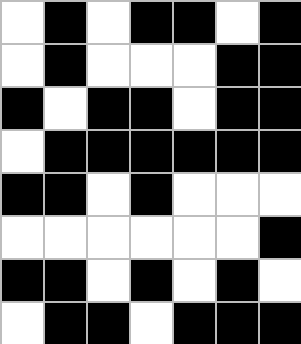[["white", "black", "white", "black", "black", "white", "black"], ["white", "black", "white", "white", "white", "black", "black"], ["black", "white", "black", "black", "white", "black", "black"], ["white", "black", "black", "black", "black", "black", "black"], ["black", "black", "white", "black", "white", "white", "white"], ["white", "white", "white", "white", "white", "white", "black"], ["black", "black", "white", "black", "white", "black", "white"], ["white", "black", "black", "white", "black", "black", "black"]]